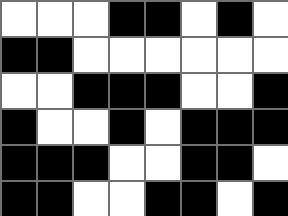[["white", "white", "white", "black", "black", "white", "black", "white"], ["black", "black", "white", "white", "white", "white", "white", "white"], ["white", "white", "black", "black", "black", "white", "white", "black"], ["black", "white", "white", "black", "white", "black", "black", "black"], ["black", "black", "black", "white", "white", "black", "black", "white"], ["black", "black", "white", "white", "black", "black", "white", "black"]]